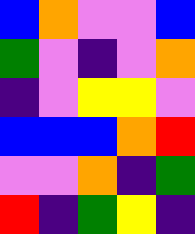[["blue", "orange", "violet", "violet", "blue"], ["green", "violet", "indigo", "violet", "orange"], ["indigo", "violet", "yellow", "yellow", "violet"], ["blue", "blue", "blue", "orange", "red"], ["violet", "violet", "orange", "indigo", "green"], ["red", "indigo", "green", "yellow", "indigo"]]